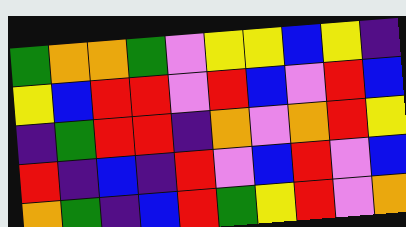[["green", "orange", "orange", "green", "violet", "yellow", "yellow", "blue", "yellow", "indigo"], ["yellow", "blue", "red", "red", "violet", "red", "blue", "violet", "red", "blue"], ["indigo", "green", "red", "red", "indigo", "orange", "violet", "orange", "red", "yellow"], ["red", "indigo", "blue", "indigo", "red", "violet", "blue", "red", "violet", "blue"], ["orange", "green", "indigo", "blue", "red", "green", "yellow", "red", "violet", "orange"]]